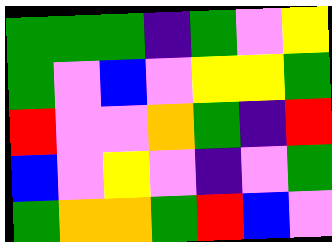[["green", "green", "green", "indigo", "green", "violet", "yellow"], ["green", "violet", "blue", "violet", "yellow", "yellow", "green"], ["red", "violet", "violet", "orange", "green", "indigo", "red"], ["blue", "violet", "yellow", "violet", "indigo", "violet", "green"], ["green", "orange", "orange", "green", "red", "blue", "violet"]]